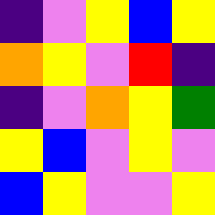[["indigo", "violet", "yellow", "blue", "yellow"], ["orange", "yellow", "violet", "red", "indigo"], ["indigo", "violet", "orange", "yellow", "green"], ["yellow", "blue", "violet", "yellow", "violet"], ["blue", "yellow", "violet", "violet", "yellow"]]